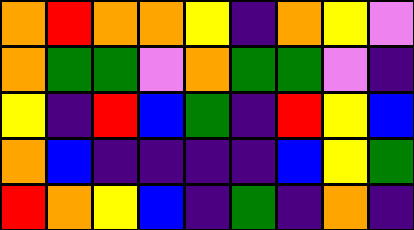[["orange", "red", "orange", "orange", "yellow", "indigo", "orange", "yellow", "violet"], ["orange", "green", "green", "violet", "orange", "green", "green", "violet", "indigo"], ["yellow", "indigo", "red", "blue", "green", "indigo", "red", "yellow", "blue"], ["orange", "blue", "indigo", "indigo", "indigo", "indigo", "blue", "yellow", "green"], ["red", "orange", "yellow", "blue", "indigo", "green", "indigo", "orange", "indigo"]]